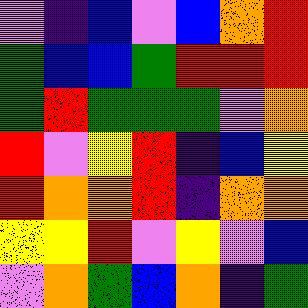[["violet", "indigo", "blue", "violet", "blue", "orange", "red"], ["green", "blue", "blue", "green", "red", "red", "red"], ["green", "red", "green", "green", "green", "violet", "orange"], ["red", "violet", "yellow", "red", "indigo", "blue", "yellow"], ["red", "orange", "orange", "red", "indigo", "orange", "orange"], ["yellow", "yellow", "red", "violet", "yellow", "violet", "blue"], ["violet", "orange", "green", "blue", "orange", "indigo", "green"]]